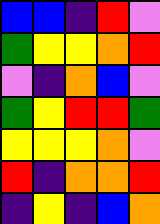[["blue", "blue", "indigo", "red", "violet"], ["green", "yellow", "yellow", "orange", "red"], ["violet", "indigo", "orange", "blue", "violet"], ["green", "yellow", "red", "red", "green"], ["yellow", "yellow", "yellow", "orange", "violet"], ["red", "indigo", "orange", "orange", "red"], ["indigo", "yellow", "indigo", "blue", "orange"]]